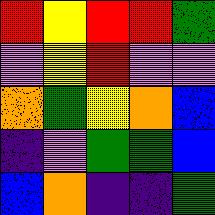[["red", "yellow", "red", "red", "green"], ["violet", "yellow", "red", "violet", "violet"], ["orange", "green", "yellow", "orange", "blue"], ["indigo", "violet", "green", "green", "blue"], ["blue", "orange", "indigo", "indigo", "green"]]